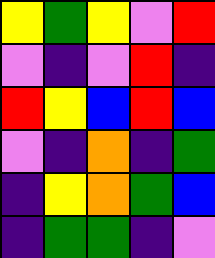[["yellow", "green", "yellow", "violet", "red"], ["violet", "indigo", "violet", "red", "indigo"], ["red", "yellow", "blue", "red", "blue"], ["violet", "indigo", "orange", "indigo", "green"], ["indigo", "yellow", "orange", "green", "blue"], ["indigo", "green", "green", "indigo", "violet"]]